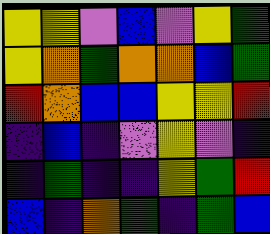[["yellow", "yellow", "violet", "blue", "violet", "yellow", "green"], ["yellow", "orange", "green", "orange", "orange", "blue", "green"], ["red", "orange", "blue", "blue", "yellow", "yellow", "red"], ["indigo", "blue", "indigo", "violet", "yellow", "violet", "indigo"], ["indigo", "green", "indigo", "indigo", "yellow", "green", "red"], ["blue", "indigo", "orange", "green", "indigo", "green", "blue"]]